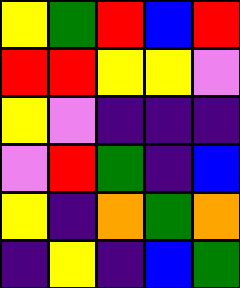[["yellow", "green", "red", "blue", "red"], ["red", "red", "yellow", "yellow", "violet"], ["yellow", "violet", "indigo", "indigo", "indigo"], ["violet", "red", "green", "indigo", "blue"], ["yellow", "indigo", "orange", "green", "orange"], ["indigo", "yellow", "indigo", "blue", "green"]]